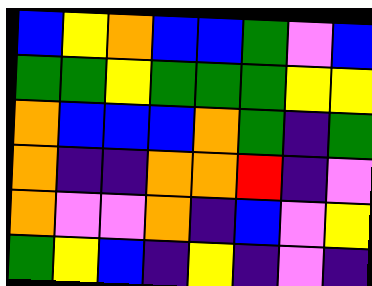[["blue", "yellow", "orange", "blue", "blue", "green", "violet", "blue"], ["green", "green", "yellow", "green", "green", "green", "yellow", "yellow"], ["orange", "blue", "blue", "blue", "orange", "green", "indigo", "green"], ["orange", "indigo", "indigo", "orange", "orange", "red", "indigo", "violet"], ["orange", "violet", "violet", "orange", "indigo", "blue", "violet", "yellow"], ["green", "yellow", "blue", "indigo", "yellow", "indigo", "violet", "indigo"]]